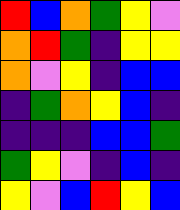[["red", "blue", "orange", "green", "yellow", "violet"], ["orange", "red", "green", "indigo", "yellow", "yellow"], ["orange", "violet", "yellow", "indigo", "blue", "blue"], ["indigo", "green", "orange", "yellow", "blue", "indigo"], ["indigo", "indigo", "indigo", "blue", "blue", "green"], ["green", "yellow", "violet", "indigo", "blue", "indigo"], ["yellow", "violet", "blue", "red", "yellow", "blue"]]